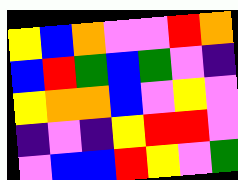[["yellow", "blue", "orange", "violet", "violet", "red", "orange"], ["blue", "red", "green", "blue", "green", "violet", "indigo"], ["yellow", "orange", "orange", "blue", "violet", "yellow", "violet"], ["indigo", "violet", "indigo", "yellow", "red", "red", "violet"], ["violet", "blue", "blue", "red", "yellow", "violet", "green"]]